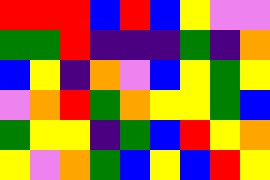[["red", "red", "red", "blue", "red", "blue", "yellow", "violet", "violet"], ["green", "green", "red", "indigo", "indigo", "indigo", "green", "indigo", "orange"], ["blue", "yellow", "indigo", "orange", "violet", "blue", "yellow", "green", "yellow"], ["violet", "orange", "red", "green", "orange", "yellow", "yellow", "green", "blue"], ["green", "yellow", "yellow", "indigo", "green", "blue", "red", "yellow", "orange"], ["yellow", "violet", "orange", "green", "blue", "yellow", "blue", "red", "yellow"]]